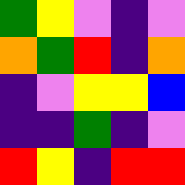[["green", "yellow", "violet", "indigo", "violet"], ["orange", "green", "red", "indigo", "orange"], ["indigo", "violet", "yellow", "yellow", "blue"], ["indigo", "indigo", "green", "indigo", "violet"], ["red", "yellow", "indigo", "red", "red"]]